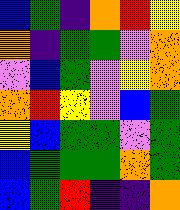[["blue", "green", "indigo", "orange", "red", "yellow"], ["orange", "indigo", "green", "green", "violet", "orange"], ["violet", "blue", "green", "violet", "yellow", "orange"], ["orange", "red", "yellow", "violet", "blue", "green"], ["yellow", "blue", "green", "green", "violet", "green"], ["blue", "green", "green", "green", "orange", "green"], ["blue", "green", "red", "indigo", "indigo", "orange"]]